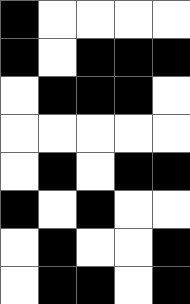[["black", "white", "white", "white", "white"], ["black", "white", "black", "black", "black"], ["white", "black", "black", "black", "white"], ["white", "white", "white", "white", "white"], ["white", "black", "white", "black", "black"], ["black", "white", "black", "white", "white"], ["white", "black", "white", "white", "black"], ["white", "black", "black", "white", "black"]]